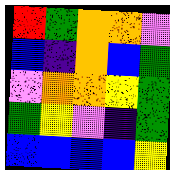[["red", "green", "orange", "orange", "violet"], ["blue", "indigo", "orange", "blue", "green"], ["violet", "orange", "orange", "yellow", "green"], ["green", "yellow", "violet", "indigo", "green"], ["blue", "blue", "blue", "blue", "yellow"]]